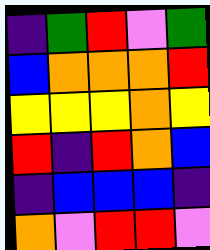[["indigo", "green", "red", "violet", "green"], ["blue", "orange", "orange", "orange", "red"], ["yellow", "yellow", "yellow", "orange", "yellow"], ["red", "indigo", "red", "orange", "blue"], ["indigo", "blue", "blue", "blue", "indigo"], ["orange", "violet", "red", "red", "violet"]]